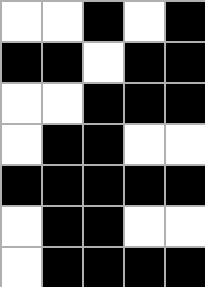[["white", "white", "black", "white", "black"], ["black", "black", "white", "black", "black"], ["white", "white", "black", "black", "black"], ["white", "black", "black", "white", "white"], ["black", "black", "black", "black", "black"], ["white", "black", "black", "white", "white"], ["white", "black", "black", "black", "black"]]